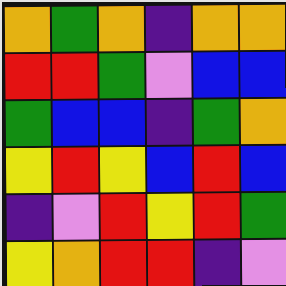[["orange", "green", "orange", "indigo", "orange", "orange"], ["red", "red", "green", "violet", "blue", "blue"], ["green", "blue", "blue", "indigo", "green", "orange"], ["yellow", "red", "yellow", "blue", "red", "blue"], ["indigo", "violet", "red", "yellow", "red", "green"], ["yellow", "orange", "red", "red", "indigo", "violet"]]